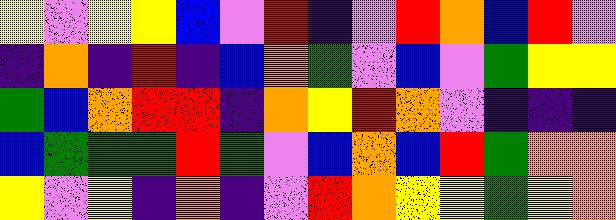[["yellow", "violet", "yellow", "yellow", "blue", "violet", "red", "indigo", "violet", "red", "orange", "blue", "red", "violet"], ["indigo", "orange", "indigo", "red", "indigo", "blue", "orange", "green", "violet", "blue", "violet", "green", "yellow", "yellow"], ["green", "blue", "orange", "red", "red", "indigo", "orange", "yellow", "red", "orange", "violet", "indigo", "indigo", "indigo"], ["blue", "green", "green", "green", "red", "green", "violet", "blue", "orange", "blue", "red", "green", "orange", "orange"], ["yellow", "violet", "yellow", "indigo", "orange", "indigo", "violet", "red", "orange", "yellow", "yellow", "green", "yellow", "orange"]]